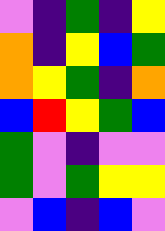[["violet", "indigo", "green", "indigo", "yellow"], ["orange", "indigo", "yellow", "blue", "green"], ["orange", "yellow", "green", "indigo", "orange"], ["blue", "red", "yellow", "green", "blue"], ["green", "violet", "indigo", "violet", "violet"], ["green", "violet", "green", "yellow", "yellow"], ["violet", "blue", "indigo", "blue", "violet"]]